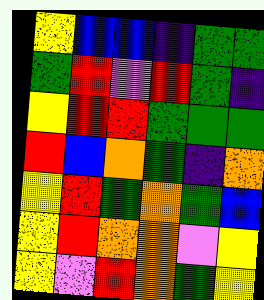[["yellow", "blue", "blue", "indigo", "green", "green"], ["green", "red", "violet", "red", "green", "indigo"], ["yellow", "red", "red", "green", "green", "green"], ["red", "blue", "orange", "green", "indigo", "orange"], ["yellow", "red", "green", "orange", "green", "blue"], ["yellow", "red", "orange", "orange", "violet", "yellow"], ["yellow", "violet", "red", "orange", "green", "yellow"]]